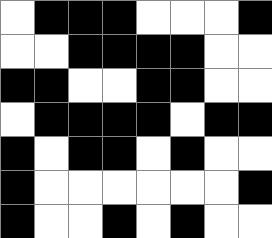[["white", "black", "black", "black", "white", "white", "white", "black"], ["white", "white", "black", "black", "black", "black", "white", "white"], ["black", "black", "white", "white", "black", "black", "white", "white"], ["white", "black", "black", "black", "black", "white", "black", "black"], ["black", "white", "black", "black", "white", "black", "white", "white"], ["black", "white", "white", "white", "white", "white", "white", "black"], ["black", "white", "white", "black", "white", "black", "white", "white"]]